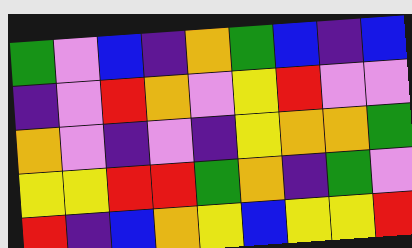[["green", "violet", "blue", "indigo", "orange", "green", "blue", "indigo", "blue"], ["indigo", "violet", "red", "orange", "violet", "yellow", "red", "violet", "violet"], ["orange", "violet", "indigo", "violet", "indigo", "yellow", "orange", "orange", "green"], ["yellow", "yellow", "red", "red", "green", "orange", "indigo", "green", "violet"], ["red", "indigo", "blue", "orange", "yellow", "blue", "yellow", "yellow", "red"]]